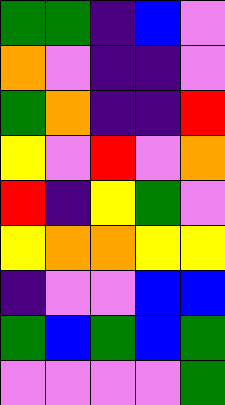[["green", "green", "indigo", "blue", "violet"], ["orange", "violet", "indigo", "indigo", "violet"], ["green", "orange", "indigo", "indigo", "red"], ["yellow", "violet", "red", "violet", "orange"], ["red", "indigo", "yellow", "green", "violet"], ["yellow", "orange", "orange", "yellow", "yellow"], ["indigo", "violet", "violet", "blue", "blue"], ["green", "blue", "green", "blue", "green"], ["violet", "violet", "violet", "violet", "green"]]